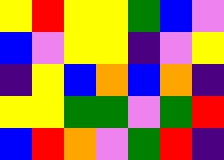[["yellow", "red", "yellow", "yellow", "green", "blue", "violet"], ["blue", "violet", "yellow", "yellow", "indigo", "violet", "yellow"], ["indigo", "yellow", "blue", "orange", "blue", "orange", "indigo"], ["yellow", "yellow", "green", "green", "violet", "green", "red"], ["blue", "red", "orange", "violet", "green", "red", "indigo"]]